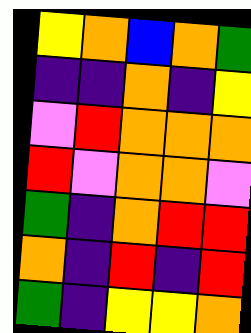[["yellow", "orange", "blue", "orange", "green"], ["indigo", "indigo", "orange", "indigo", "yellow"], ["violet", "red", "orange", "orange", "orange"], ["red", "violet", "orange", "orange", "violet"], ["green", "indigo", "orange", "red", "red"], ["orange", "indigo", "red", "indigo", "red"], ["green", "indigo", "yellow", "yellow", "orange"]]